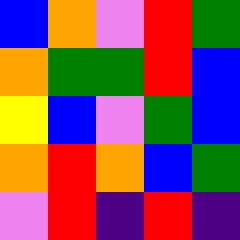[["blue", "orange", "violet", "red", "green"], ["orange", "green", "green", "red", "blue"], ["yellow", "blue", "violet", "green", "blue"], ["orange", "red", "orange", "blue", "green"], ["violet", "red", "indigo", "red", "indigo"]]